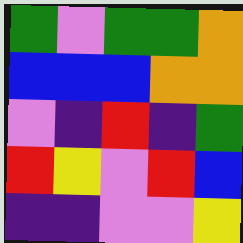[["green", "violet", "green", "green", "orange"], ["blue", "blue", "blue", "orange", "orange"], ["violet", "indigo", "red", "indigo", "green"], ["red", "yellow", "violet", "red", "blue"], ["indigo", "indigo", "violet", "violet", "yellow"]]